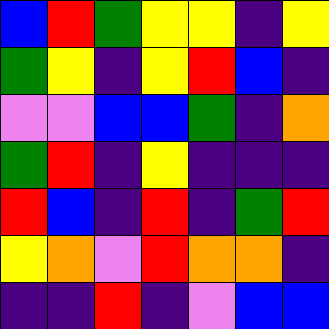[["blue", "red", "green", "yellow", "yellow", "indigo", "yellow"], ["green", "yellow", "indigo", "yellow", "red", "blue", "indigo"], ["violet", "violet", "blue", "blue", "green", "indigo", "orange"], ["green", "red", "indigo", "yellow", "indigo", "indigo", "indigo"], ["red", "blue", "indigo", "red", "indigo", "green", "red"], ["yellow", "orange", "violet", "red", "orange", "orange", "indigo"], ["indigo", "indigo", "red", "indigo", "violet", "blue", "blue"]]